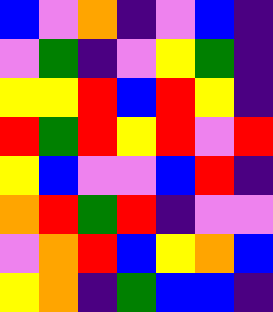[["blue", "violet", "orange", "indigo", "violet", "blue", "indigo"], ["violet", "green", "indigo", "violet", "yellow", "green", "indigo"], ["yellow", "yellow", "red", "blue", "red", "yellow", "indigo"], ["red", "green", "red", "yellow", "red", "violet", "red"], ["yellow", "blue", "violet", "violet", "blue", "red", "indigo"], ["orange", "red", "green", "red", "indigo", "violet", "violet"], ["violet", "orange", "red", "blue", "yellow", "orange", "blue"], ["yellow", "orange", "indigo", "green", "blue", "blue", "indigo"]]